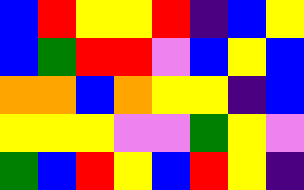[["blue", "red", "yellow", "yellow", "red", "indigo", "blue", "yellow"], ["blue", "green", "red", "red", "violet", "blue", "yellow", "blue"], ["orange", "orange", "blue", "orange", "yellow", "yellow", "indigo", "blue"], ["yellow", "yellow", "yellow", "violet", "violet", "green", "yellow", "violet"], ["green", "blue", "red", "yellow", "blue", "red", "yellow", "indigo"]]